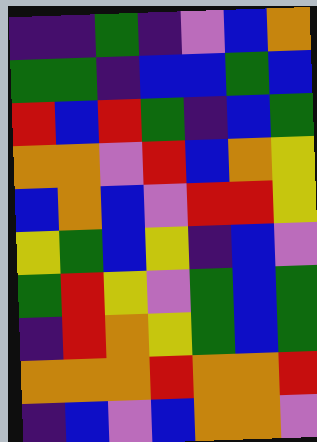[["indigo", "indigo", "green", "indigo", "violet", "blue", "orange"], ["green", "green", "indigo", "blue", "blue", "green", "blue"], ["red", "blue", "red", "green", "indigo", "blue", "green"], ["orange", "orange", "violet", "red", "blue", "orange", "yellow"], ["blue", "orange", "blue", "violet", "red", "red", "yellow"], ["yellow", "green", "blue", "yellow", "indigo", "blue", "violet"], ["green", "red", "yellow", "violet", "green", "blue", "green"], ["indigo", "red", "orange", "yellow", "green", "blue", "green"], ["orange", "orange", "orange", "red", "orange", "orange", "red"], ["indigo", "blue", "violet", "blue", "orange", "orange", "violet"]]